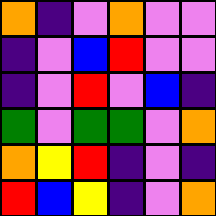[["orange", "indigo", "violet", "orange", "violet", "violet"], ["indigo", "violet", "blue", "red", "violet", "violet"], ["indigo", "violet", "red", "violet", "blue", "indigo"], ["green", "violet", "green", "green", "violet", "orange"], ["orange", "yellow", "red", "indigo", "violet", "indigo"], ["red", "blue", "yellow", "indigo", "violet", "orange"]]